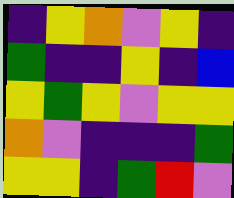[["indigo", "yellow", "orange", "violet", "yellow", "indigo"], ["green", "indigo", "indigo", "yellow", "indigo", "blue"], ["yellow", "green", "yellow", "violet", "yellow", "yellow"], ["orange", "violet", "indigo", "indigo", "indigo", "green"], ["yellow", "yellow", "indigo", "green", "red", "violet"]]